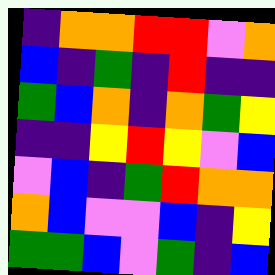[["indigo", "orange", "orange", "red", "red", "violet", "orange"], ["blue", "indigo", "green", "indigo", "red", "indigo", "indigo"], ["green", "blue", "orange", "indigo", "orange", "green", "yellow"], ["indigo", "indigo", "yellow", "red", "yellow", "violet", "blue"], ["violet", "blue", "indigo", "green", "red", "orange", "orange"], ["orange", "blue", "violet", "violet", "blue", "indigo", "yellow"], ["green", "green", "blue", "violet", "green", "indigo", "blue"]]